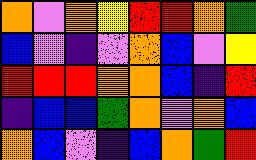[["orange", "violet", "orange", "yellow", "red", "red", "orange", "green"], ["blue", "violet", "indigo", "violet", "orange", "blue", "violet", "yellow"], ["red", "red", "red", "orange", "orange", "blue", "indigo", "red"], ["indigo", "blue", "blue", "green", "orange", "violet", "orange", "blue"], ["orange", "blue", "violet", "indigo", "blue", "orange", "green", "red"]]